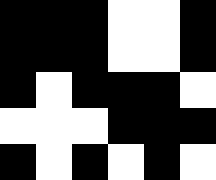[["black", "black", "black", "white", "white", "black"], ["black", "black", "black", "white", "white", "black"], ["black", "white", "black", "black", "black", "white"], ["white", "white", "white", "black", "black", "black"], ["black", "white", "black", "white", "black", "white"]]